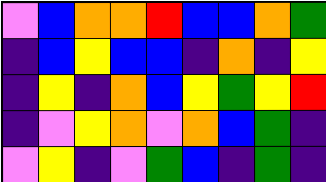[["violet", "blue", "orange", "orange", "red", "blue", "blue", "orange", "green"], ["indigo", "blue", "yellow", "blue", "blue", "indigo", "orange", "indigo", "yellow"], ["indigo", "yellow", "indigo", "orange", "blue", "yellow", "green", "yellow", "red"], ["indigo", "violet", "yellow", "orange", "violet", "orange", "blue", "green", "indigo"], ["violet", "yellow", "indigo", "violet", "green", "blue", "indigo", "green", "indigo"]]